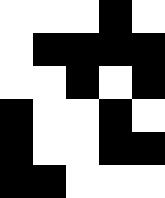[["white", "white", "white", "black", "white"], ["white", "black", "black", "black", "black"], ["white", "white", "black", "white", "black"], ["black", "white", "white", "black", "white"], ["black", "white", "white", "black", "black"], ["black", "black", "white", "white", "white"]]